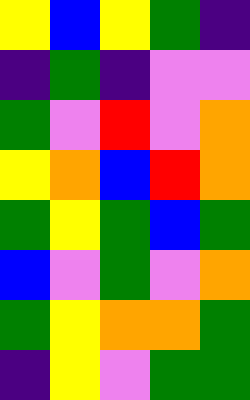[["yellow", "blue", "yellow", "green", "indigo"], ["indigo", "green", "indigo", "violet", "violet"], ["green", "violet", "red", "violet", "orange"], ["yellow", "orange", "blue", "red", "orange"], ["green", "yellow", "green", "blue", "green"], ["blue", "violet", "green", "violet", "orange"], ["green", "yellow", "orange", "orange", "green"], ["indigo", "yellow", "violet", "green", "green"]]